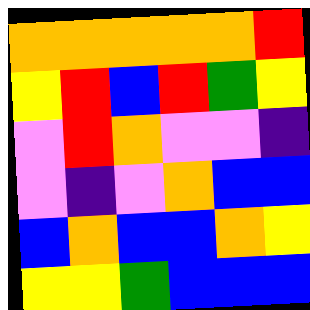[["orange", "orange", "orange", "orange", "orange", "red"], ["yellow", "red", "blue", "red", "green", "yellow"], ["violet", "red", "orange", "violet", "violet", "indigo"], ["violet", "indigo", "violet", "orange", "blue", "blue"], ["blue", "orange", "blue", "blue", "orange", "yellow"], ["yellow", "yellow", "green", "blue", "blue", "blue"]]